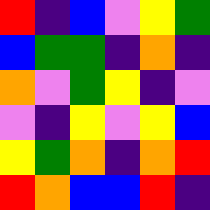[["red", "indigo", "blue", "violet", "yellow", "green"], ["blue", "green", "green", "indigo", "orange", "indigo"], ["orange", "violet", "green", "yellow", "indigo", "violet"], ["violet", "indigo", "yellow", "violet", "yellow", "blue"], ["yellow", "green", "orange", "indigo", "orange", "red"], ["red", "orange", "blue", "blue", "red", "indigo"]]